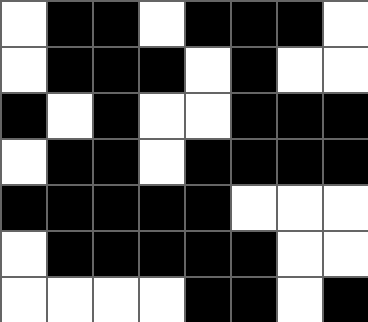[["white", "black", "black", "white", "black", "black", "black", "white"], ["white", "black", "black", "black", "white", "black", "white", "white"], ["black", "white", "black", "white", "white", "black", "black", "black"], ["white", "black", "black", "white", "black", "black", "black", "black"], ["black", "black", "black", "black", "black", "white", "white", "white"], ["white", "black", "black", "black", "black", "black", "white", "white"], ["white", "white", "white", "white", "black", "black", "white", "black"]]